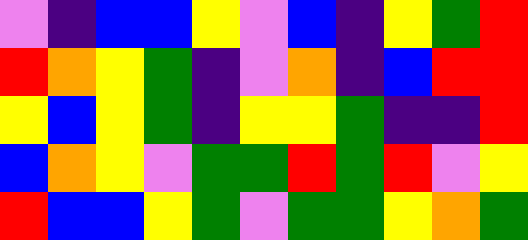[["violet", "indigo", "blue", "blue", "yellow", "violet", "blue", "indigo", "yellow", "green", "red"], ["red", "orange", "yellow", "green", "indigo", "violet", "orange", "indigo", "blue", "red", "red"], ["yellow", "blue", "yellow", "green", "indigo", "yellow", "yellow", "green", "indigo", "indigo", "red"], ["blue", "orange", "yellow", "violet", "green", "green", "red", "green", "red", "violet", "yellow"], ["red", "blue", "blue", "yellow", "green", "violet", "green", "green", "yellow", "orange", "green"]]